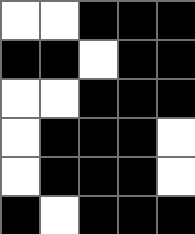[["white", "white", "black", "black", "black"], ["black", "black", "white", "black", "black"], ["white", "white", "black", "black", "black"], ["white", "black", "black", "black", "white"], ["white", "black", "black", "black", "white"], ["black", "white", "black", "black", "black"]]